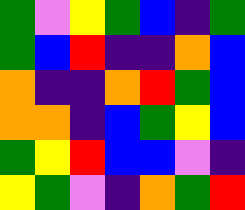[["green", "violet", "yellow", "green", "blue", "indigo", "green"], ["green", "blue", "red", "indigo", "indigo", "orange", "blue"], ["orange", "indigo", "indigo", "orange", "red", "green", "blue"], ["orange", "orange", "indigo", "blue", "green", "yellow", "blue"], ["green", "yellow", "red", "blue", "blue", "violet", "indigo"], ["yellow", "green", "violet", "indigo", "orange", "green", "red"]]